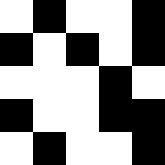[["white", "black", "white", "white", "black"], ["black", "white", "black", "white", "black"], ["white", "white", "white", "black", "white"], ["black", "white", "white", "black", "black"], ["white", "black", "white", "white", "black"]]